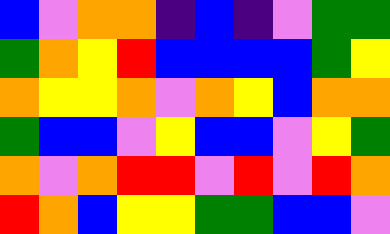[["blue", "violet", "orange", "orange", "indigo", "blue", "indigo", "violet", "green", "green"], ["green", "orange", "yellow", "red", "blue", "blue", "blue", "blue", "green", "yellow"], ["orange", "yellow", "yellow", "orange", "violet", "orange", "yellow", "blue", "orange", "orange"], ["green", "blue", "blue", "violet", "yellow", "blue", "blue", "violet", "yellow", "green"], ["orange", "violet", "orange", "red", "red", "violet", "red", "violet", "red", "orange"], ["red", "orange", "blue", "yellow", "yellow", "green", "green", "blue", "blue", "violet"]]